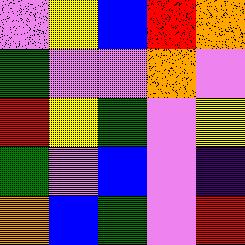[["violet", "yellow", "blue", "red", "orange"], ["green", "violet", "violet", "orange", "violet"], ["red", "yellow", "green", "violet", "yellow"], ["green", "violet", "blue", "violet", "indigo"], ["orange", "blue", "green", "violet", "red"]]